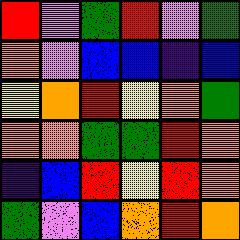[["red", "violet", "green", "red", "violet", "green"], ["orange", "violet", "blue", "blue", "indigo", "blue"], ["yellow", "orange", "red", "yellow", "orange", "green"], ["orange", "orange", "green", "green", "red", "orange"], ["indigo", "blue", "red", "yellow", "red", "orange"], ["green", "violet", "blue", "orange", "red", "orange"]]